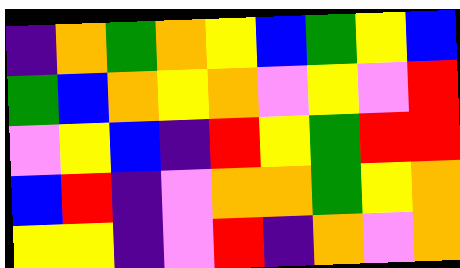[["indigo", "orange", "green", "orange", "yellow", "blue", "green", "yellow", "blue"], ["green", "blue", "orange", "yellow", "orange", "violet", "yellow", "violet", "red"], ["violet", "yellow", "blue", "indigo", "red", "yellow", "green", "red", "red"], ["blue", "red", "indigo", "violet", "orange", "orange", "green", "yellow", "orange"], ["yellow", "yellow", "indigo", "violet", "red", "indigo", "orange", "violet", "orange"]]